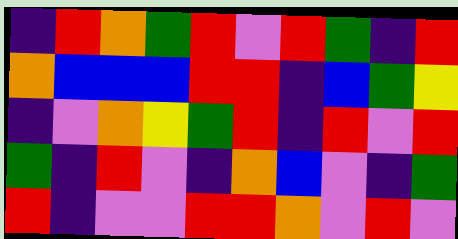[["indigo", "red", "orange", "green", "red", "violet", "red", "green", "indigo", "red"], ["orange", "blue", "blue", "blue", "red", "red", "indigo", "blue", "green", "yellow"], ["indigo", "violet", "orange", "yellow", "green", "red", "indigo", "red", "violet", "red"], ["green", "indigo", "red", "violet", "indigo", "orange", "blue", "violet", "indigo", "green"], ["red", "indigo", "violet", "violet", "red", "red", "orange", "violet", "red", "violet"]]